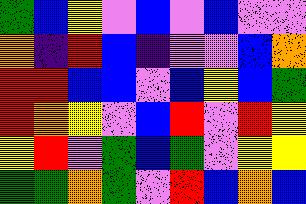[["green", "blue", "yellow", "violet", "blue", "violet", "blue", "violet", "violet"], ["orange", "indigo", "red", "blue", "indigo", "violet", "violet", "blue", "orange"], ["red", "red", "blue", "blue", "violet", "blue", "yellow", "blue", "green"], ["red", "orange", "yellow", "violet", "blue", "red", "violet", "red", "yellow"], ["yellow", "red", "violet", "green", "blue", "green", "violet", "yellow", "yellow"], ["green", "green", "orange", "green", "violet", "red", "blue", "orange", "blue"]]